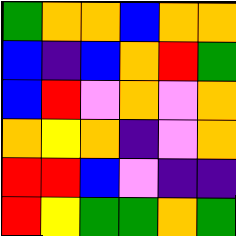[["green", "orange", "orange", "blue", "orange", "orange"], ["blue", "indigo", "blue", "orange", "red", "green"], ["blue", "red", "violet", "orange", "violet", "orange"], ["orange", "yellow", "orange", "indigo", "violet", "orange"], ["red", "red", "blue", "violet", "indigo", "indigo"], ["red", "yellow", "green", "green", "orange", "green"]]